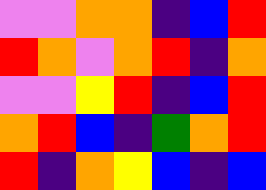[["violet", "violet", "orange", "orange", "indigo", "blue", "red"], ["red", "orange", "violet", "orange", "red", "indigo", "orange"], ["violet", "violet", "yellow", "red", "indigo", "blue", "red"], ["orange", "red", "blue", "indigo", "green", "orange", "red"], ["red", "indigo", "orange", "yellow", "blue", "indigo", "blue"]]